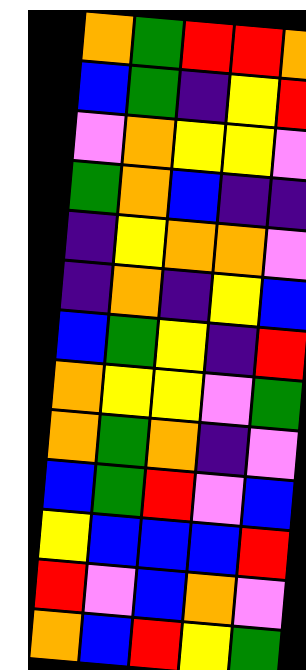[["orange", "green", "red", "red", "orange"], ["blue", "green", "indigo", "yellow", "red"], ["violet", "orange", "yellow", "yellow", "violet"], ["green", "orange", "blue", "indigo", "indigo"], ["indigo", "yellow", "orange", "orange", "violet"], ["indigo", "orange", "indigo", "yellow", "blue"], ["blue", "green", "yellow", "indigo", "red"], ["orange", "yellow", "yellow", "violet", "green"], ["orange", "green", "orange", "indigo", "violet"], ["blue", "green", "red", "violet", "blue"], ["yellow", "blue", "blue", "blue", "red"], ["red", "violet", "blue", "orange", "violet"], ["orange", "blue", "red", "yellow", "green"]]